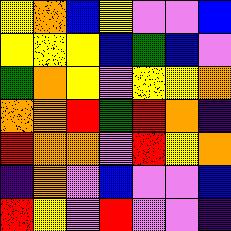[["yellow", "orange", "blue", "yellow", "violet", "violet", "blue"], ["yellow", "yellow", "yellow", "blue", "green", "blue", "violet"], ["green", "orange", "yellow", "violet", "yellow", "yellow", "orange"], ["orange", "orange", "red", "green", "red", "orange", "indigo"], ["red", "orange", "orange", "violet", "red", "yellow", "orange"], ["indigo", "orange", "violet", "blue", "violet", "violet", "blue"], ["red", "yellow", "violet", "red", "violet", "violet", "indigo"]]